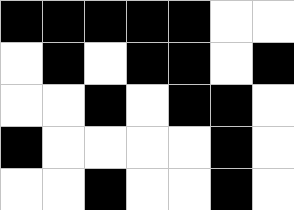[["black", "black", "black", "black", "black", "white", "white"], ["white", "black", "white", "black", "black", "white", "black"], ["white", "white", "black", "white", "black", "black", "white"], ["black", "white", "white", "white", "white", "black", "white"], ["white", "white", "black", "white", "white", "black", "white"]]